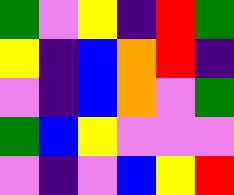[["green", "violet", "yellow", "indigo", "red", "green"], ["yellow", "indigo", "blue", "orange", "red", "indigo"], ["violet", "indigo", "blue", "orange", "violet", "green"], ["green", "blue", "yellow", "violet", "violet", "violet"], ["violet", "indigo", "violet", "blue", "yellow", "red"]]